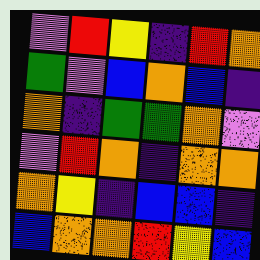[["violet", "red", "yellow", "indigo", "red", "orange"], ["green", "violet", "blue", "orange", "blue", "indigo"], ["orange", "indigo", "green", "green", "orange", "violet"], ["violet", "red", "orange", "indigo", "orange", "orange"], ["orange", "yellow", "indigo", "blue", "blue", "indigo"], ["blue", "orange", "orange", "red", "yellow", "blue"]]